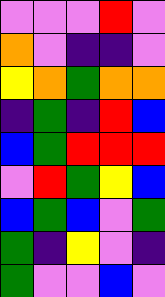[["violet", "violet", "violet", "red", "violet"], ["orange", "violet", "indigo", "indigo", "violet"], ["yellow", "orange", "green", "orange", "orange"], ["indigo", "green", "indigo", "red", "blue"], ["blue", "green", "red", "red", "red"], ["violet", "red", "green", "yellow", "blue"], ["blue", "green", "blue", "violet", "green"], ["green", "indigo", "yellow", "violet", "indigo"], ["green", "violet", "violet", "blue", "violet"]]